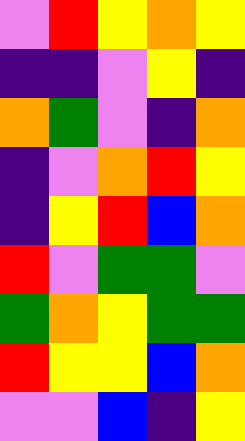[["violet", "red", "yellow", "orange", "yellow"], ["indigo", "indigo", "violet", "yellow", "indigo"], ["orange", "green", "violet", "indigo", "orange"], ["indigo", "violet", "orange", "red", "yellow"], ["indigo", "yellow", "red", "blue", "orange"], ["red", "violet", "green", "green", "violet"], ["green", "orange", "yellow", "green", "green"], ["red", "yellow", "yellow", "blue", "orange"], ["violet", "violet", "blue", "indigo", "yellow"]]